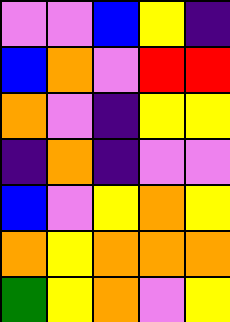[["violet", "violet", "blue", "yellow", "indigo"], ["blue", "orange", "violet", "red", "red"], ["orange", "violet", "indigo", "yellow", "yellow"], ["indigo", "orange", "indigo", "violet", "violet"], ["blue", "violet", "yellow", "orange", "yellow"], ["orange", "yellow", "orange", "orange", "orange"], ["green", "yellow", "orange", "violet", "yellow"]]